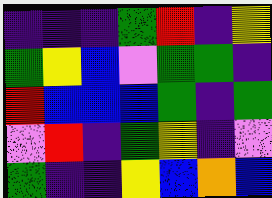[["indigo", "indigo", "indigo", "green", "red", "indigo", "yellow"], ["green", "yellow", "blue", "violet", "green", "green", "indigo"], ["red", "blue", "blue", "blue", "green", "indigo", "green"], ["violet", "red", "indigo", "green", "yellow", "indigo", "violet"], ["green", "indigo", "indigo", "yellow", "blue", "orange", "blue"]]